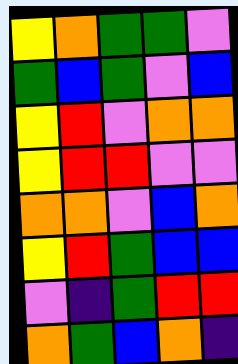[["yellow", "orange", "green", "green", "violet"], ["green", "blue", "green", "violet", "blue"], ["yellow", "red", "violet", "orange", "orange"], ["yellow", "red", "red", "violet", "violet"], ["orange", "orange", "violet", "blue", "orange"], ["yellow", "red", "green", "blue", "blue"], ["violet", "indigo", "green", "red", "red"], ["orange", "green", "blue", "orange", "indigo"]]